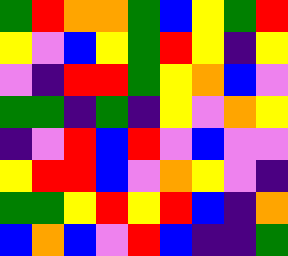[["green", "red", "orange", "orange", "green", "blue", "yellow", "green", "red"], ["yellow", "violet", "blue", "yellow", "green", "red", "yellow", "indigo", "yellow"], ["violet", "indigo", "red", "red", "green", "yellow", "orange", "blue", "violet"], ["green", "green", "indigo", "green", "indigo", "yellow", "violet", "orange", "yellow"], ["indigo", "violet", "red", "blue", "red", "violet", "blue", "violet", "violet"], ["yellow", "red", "red", "blue", "violet", "orange", "yellow", "violet", "indigo"], ["green", "green", "yellow", "red", "yellow", "red", "blue", "indigo", "orange"], ["blue", "orange", "blue", "violet", "red", "blue", "indigo", "indigo", "green"]]